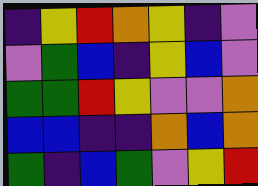[["indigo", "yellow", "red", "orange", "yellow", "indigo", "violet"], ["violet", "green", "blue", "indigo", "yellow", "blue", "violet"], ["green", "green", "red", "yellow", "violet", "violet", "orange"], ["blue", "blue", "indigo", "indigo", "orange", "blue", "orange"], ["green", "indigo", "blue", "green", "violet", "yellow", "red"]]